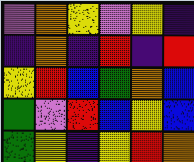[["violet", "orange", "yellow", "violet", "yellow", "indigo"], ["indigo", "orange", "indigo", "red", "indigo", "red"], ["yellow", "red", "blue", "green", "orange", "blue"], ["green", "violet", "red", "blue", "yellow", "blue"], ["green", "yellow", "indigo", "yellow", "red", "orange"]]